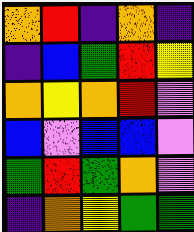[["orange", "red", "indigo", "orange", "indigo"], ["indigo", "blue", "green", "red", "yellow"], ["orange", "yellow", "orange", "red", "violet"], ["blue", "violet", "blue", "blue", "violet"], ["green", "red", "green", "orange", "violet"], ["indigo", "orange", "yellow", "green", "green"]]